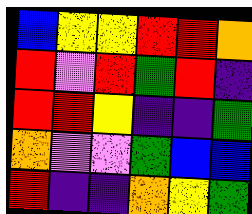[["blue", "yellow", "yellow", "red", "red", "orange"], ["red", "violet", "red", "green", "red", "indigo"], ["red", "red", "yellow", "indigo", "indigo", "green"], ["orange", "violet", "violet", "green", "blue", "blue"], ["red", "indigo", "indigo", "orange", "yellow", "green"]]